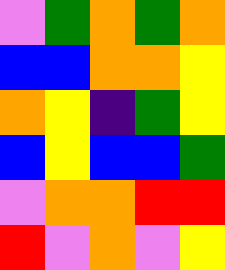[["violet", "green", "orange", "green", "orange"], ["blue", "blue", "orange", "orange", "yellow"], ["orange", "yellow", "indigo", "green", "yellow"], ["blue", "yellow", "blue", "blue", "green"], ["violet", "orange", "orange", "red", "red"], ["red", "violet", "orange", "violet", "yellow"]]